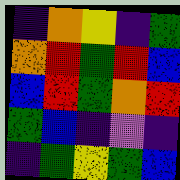[["indigo", "orange", "yellow", "indigo", "green"], ["orange", "red", "green", "red", "blue"], ["blue", "red", "green", "orange", "red"], ["green", "blue", "indigo", "violet", "indigo"], ["indigo", "green", "yellow", "green", "blue"]]